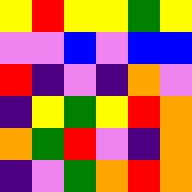[["yellow", "red", "yellow", "yellow", "green", "yellow"], ["violet", "violet", "blue", "violet", "blue", "blue"], ["red", "indigo", "violet", "indigo", "orange", "violet"], ["indigo", "yellow", "green", "yellow", "red", "orange"], ["orange", "green", "red", "violet", "indigo", "orange"], ["indigo", "violet", "green", "orange", "red", "orange"]]